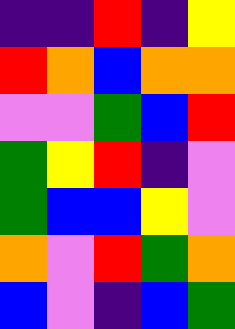[["indigo", "indigo", "red", "indigo", "yellow"], ["red", "orange", "blue", "orange", "orange"], ["violet", "violet", "green", "blue", "red"], ["green", "yellow", "red", "indigo", "violet"], ["green", "blue", "blue", "yellow", "violet"], ["orange", "violet", "red", "green", "orange"], ["blue", "violet", "indigo", "blue", "green"]]